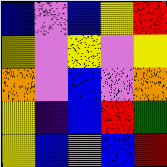[["blue", "violet", "blue", "yellow", "red"], ["yellow", "violet", "yellow", "violet", "yellow"], ["orange", "violet", "blue", "violet", "orange"], ["yellow", "indigo", "blue", "red", "green"], ["yellow", "blue", "violet", "blue", "red"]]